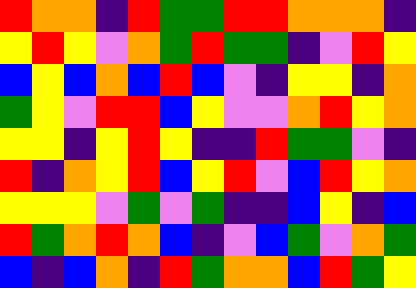[["red", "orange", "orange", "indigo", "red", "green", "green", "red", "red", "orange", "orange", "orange", "indigo"], ["yellow", "red", "yellow", "violet", "orange", "green", "red", "green", "green", "indigo", "violet", "red", "yellow"], ["blue", "yellow", "blue", "orange", "blue", "red", "blue", "violet", "indigo", "yellow", "yellow", "indigo", "orange"], ["green", "yellow", "violet", "red", "red", "blue", "yellow", "violet", "violet", "orange", "red", "yellow", "orange"], ["yellow", "yellow", "indigo", "yellow", "red", "yellow", "indigo", "indigo", "red", "green", "green", "violet", "indigo"], ["red", "indigo", "orange", "yellow", "red", "blue", "yellow", "red", "violet", "blue", "red", "yellow", "orange"], ["yellow", "yellow", "yellow", "violet", "green", "violet", "green", "indigo", "indigo", "blue", "yellow", "indigo", "blue"], ["red", "green", "orange", "red", "orange", "blue", "indigo", "violet", "blue", "green", "violet", "orange", "green"], ["blue", "indigo", "blue", "orange", "indigo", "red", "green", "orange", "orange", "blue", "red", "green", "yellow"]]